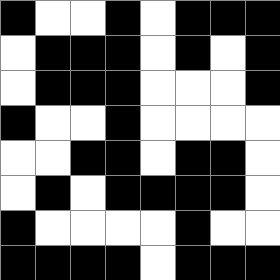[["black", "white", "white", "black", "white", "black", "black", "black"], ["white", "black", "black", "black", "white", "black", "white", "black"], ["white", "black", "black", "black", "white", "white", "white", "black"], ["black", "white", "white", "black", "white", "white", "white", "white"], ["white", "white", "black", "black", "white", "black", "black", "white"], ["white", "black", "white", "black", "black", "black", "black", "white"], ["black", "white", "white", "white", "white", "black", "white", "white"], ["black", "black", "black", "black", "white", "black", "black", "black"]]